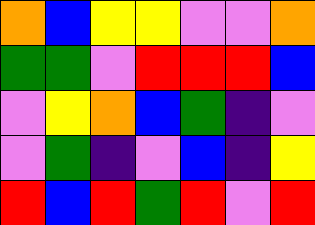[["orange", "blue", "yellow", "yellow", "violet", "violet", "orange"], ["green", "green", "violet", "red", "red", "red", "blue"], ["violet", "yellow", "orange", "blue", "green", "indigo", "violet"], ["violet", "green", "indigo", "violet", "blue", "indigo", "yellow"], ["red", "blue", "red", "green", "red", "violet", "red"]]